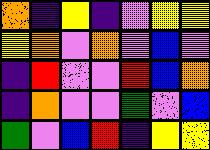[["orange", "indigo", "yellow", "indigo", "violet", "yellow", "yellow"], ["yellow", "orange", "violet", "orange", "violet", "blue", "violet"], ["indigo", "red", "violet", "violet", "red", "blue", "orange"], ["indigo", "orange", "violet", "violet", "green", "violet", "blue"], ["green", "violet", "blue", "red", "indigo", "yellow", "yellow"]]